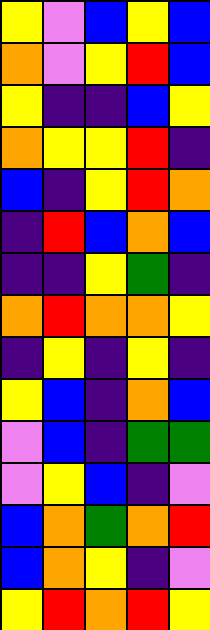[["yellow", "violet", "blue", "yellow", "blue"], ["orange", "violet", "yellow", "red", "blue"], ["yellow", "indigo", "indigo", "blue", "yellow"], ["orange", "yellow", "yellow", "red", "indigo"], ["blue", "indigo", "yellow", "red", "orange"], ["indigo", "red", "blue", "orange", "blue"], ["indigo", "indigo", "yellow", "green", "indigo"], ["orange", "red", "orange", "orange", "yellow"], ["indigo", "yellow", "indigo", "yellow", "indigo"], ["yellow", "blue", "indigo", "orange", "blue"], ["violet", "blue", "indigo", "green", "green"], ["violet", "yellow", "blue", "indigo", "violet"], ["blue", "orange", "green", "orange", "red"], ["blue", "orange", "yellow", "indigo", "violet"], ["yellow", "red", "orange", "red", "yellow"]]